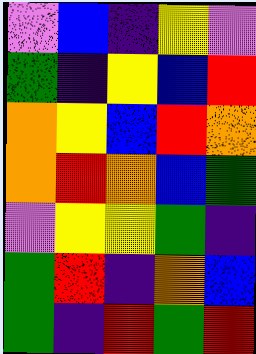[["violet", "blue", "indigo", "yellow", "violet"], ["green", "indigo", "yellow", "blue", "red"], ["orange", "yellow", "blue", "red", "orange"], ["orange", "red", "orange", "blue", "green"], ["violet", "yellow", "yellow", "green", "indigo"], ["green", "red", "indigo", "orange", "blue"], ["green", "indigo", "red", "green", "red"]]